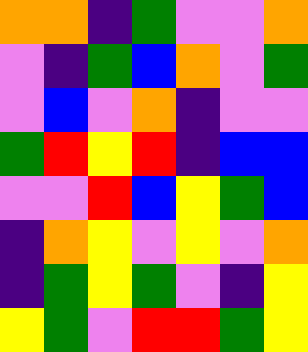[["orange", "orange", "indigo", "green", "violet", "violet", "orange"], ["violet", "indigo", "green", "blue", "orange", "violet", "green"], ["violet", "blue", "violet", "orange", "indigo", "violet", "violet"], ["green", "red", "yellow", "red", "indigo", "blue", "blue"], ["violet", "violet", "red", "blue", "yellow", "green", "blue"], ["indigo", "orange", "yellow", "violet", "yellow", "violet", "orange"], ["indigo", "green", "yellow", "green", "violet", "indigo", "yellow"], ["yellow", "green", "violet", "red", "red", "green", "yellow"]]